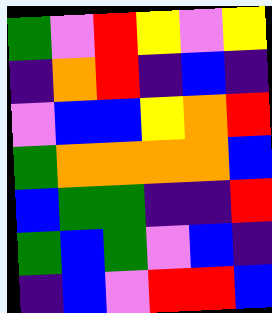[["green", "violet", "red", "yellow", "violet", "yellow"], ["indigo", "orange", "red", "indigo", "blue", "indigo"], ["violet", "blue", "blue", "yellow", "orange", "red"], ["green", "orange", "orange", "orange", "orange", "blue"], ["blue", "green", "green", "indigo", "indigo", "red"], ["green", "blue", "green", "violet", "blue", "indigo"], ["indigo", "blue", "violet", "red", "red", "blue"]]